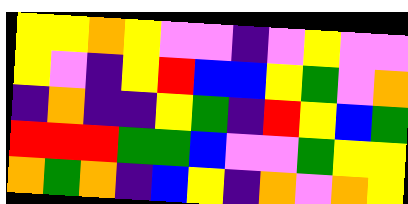[["yellow", "yellow", "orange", "yellow", "violet", "violet", "indigo", "violet", "yellow", "violet", "violet"], ["yellow", "violet", "indigo", "yellow", "red", "blue", "blue", "yellow", "green", "violet", "orange"], ["indigo", "orange", "indigo", "indigo", "yellow", "green", "indigo", "red", "yellow", "blue", "green"], ["red", "red", "red", "green", "green", "blue", "violet", "violet", "green", "yellow", "yellow"], ["orange", "green", "orange", "indigo", "blue", "yellow", "indigo", "orange", "violet", "orange", "yellow"]]